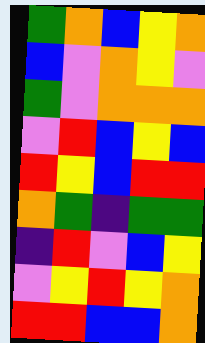[["green", "orange", "blue", "yellow", "orange"], ["blue", "violet", "orange", "yellow", "violet"], ["green", "violet", "orange", "orange", "orange"], ["violet", "red", "blue", "yellow", "blue"], ["red", "yellow", "blue", "red", "red"], ["orange", "green", "indigo", "green", "green"], ["indigo", "red", "violet", "blue", "yellow"], ["violet", "yellow", "red", "yellow", "orange"], ["red", "red", "blue", "blue", "orange"]]